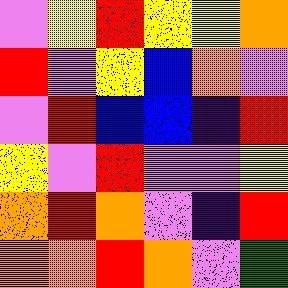[["violet", "yellow", "red", "yellow", "yellow", "orange"], ["red", "violet", "yellow", "blue", "orange", "violet"], ["violet", "red", "blue", "blue", "indigo", "red"], ["yellow", "violet", "red", "violet", "violet", "yellow"], ["orange", "red", "orange", "violet", "indigo", "red"], ["orange", "orange", "red", "orange", "violet", "green"]]